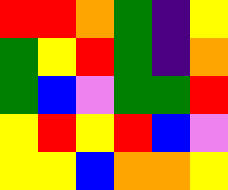[["red", "red", "orange", "green", "indigo", "yellow"], ["green", "yellow", "red", "green", "indigo", "orange"], ["green", "blue", "violet", "green", "green", "red"], ["yellow", "red", "yellow", "red", "blue", "violet"], ["yellow", "yellow", "blue", "orange", "orange", "yellow"]]